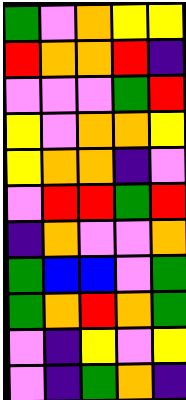[["green", "violet", "orange", "yellow", "yellow"], ["red", "orange", "orange", "red", "indigo"], ["violet", "violet", "violet", "green", "red"], ["yellow", "violet", "orange", "orange", "yellow"], ["yellow", "orange", "orange", "indigo", "violet"], ["violet", "red", "red", "green", "red"], ["indigo", "orange", "violet", "violet", "orange"], ["green", "blue", "blue", "violet", "green"], ["green", "orange", "red", "orange", "green"], ["violet", "indigo", "yellow", "violet", "yellow"], ["violet", "indigo", "green", "orange", "indigo"]]